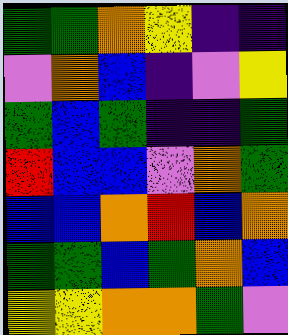[["green", "green", "orange", "yellow", "indigo", "indigo"], ["violet", "orange", "blue", "indigo", "violet", "yellow"], ["green", "blue", "green", "indigo", "indigo", "green"], ["red", "blue", "blue", "violet", "orange", "green"], ["blue", "blue", "orange", "red", "blue", "orange"], ["green", "green", "blue", "green", "orange", "blue"], ["yellow", "yellow", "orange", "orange", "green", "violet"]]